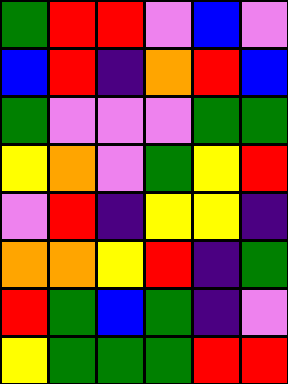[["green", "red", "red", "violet", "blue", "violet"], ["blue", "red", "indigo", "orange", "red", "blue"], ["green", "violet", "violet", "violet", "green", "green"], ["yellow", "orange", "violet", "green", "yellow", "red"], ["violet", "red", "indigo", "yellow", "yellow", "indigo"], ["orange", "orange", "yellow", "red", "indigo", "green"], ["red", "green", "blue", "green", "indigo", "violet"], ["yellow", "green", "green", "green", "red", "red"]]